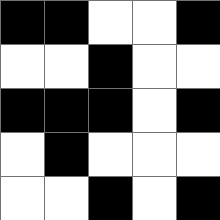[["black", "black", "white", "white", "black"], ["white", "white", "black", "white", "white"], ["black", "black", "black", "white", "black"], ["white", "black", "white", "white", "white"], ["white", "white", "black", "white", "black"]]